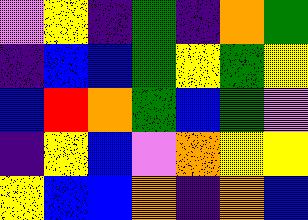[["violet", "yellow", "indigo", "green", "indigo", "orange", "green"], ["indigo", "blue", "blue", "green", "yellow", "green", "yellow"], ["blue", "red", "orange", "green", "blue", "green", "violet"], ["indigo", "yellow", "blue", "violet", "orange", "yellow", "yellow"], ["yellow", "blue", "blue", "orange", "indigo", "orange", "blue"]]